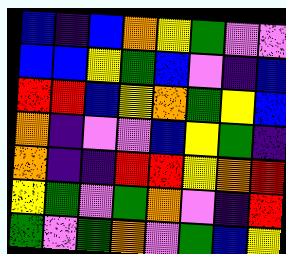[["blue", "indigo", "blue", "orange", "yellow", "green", "violet", "violet"], ["blue", "blue", "yellow", "green", "blue", "violet", "indigo", "blue"], ["red", "red", "blue", "yellow", "orange", "green", "yellow", "blue"], ["orange", "indigo", "violet", "violet", "blue", "yellow", "green", "indigo"], ["orange", "indigo", "indigo", "red", "red", "yellow", "orange", "red"], ["yellow", "green", "violet", "green", "orange", "violet", "indigo", "red"], ["green", "violet", "green", "orange", "violet", "green", "blue", "yellow"]]